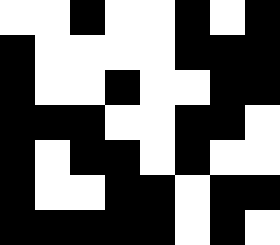[["white", "white", "black", "white", "white", "black", "white", "black"], ["black", "white", "white", "white", "white", "black", "black", "black"], ["black", "white", "white", "black", "white", "white", "black", "black"], ["black", "black", "black", "white", "white", "black", "black", "white"], ["black", "white", "black", "black", "white", "black", "white", "white"], ["black", "white", "white", "black", "black", "white", "black", "black"], ["black", "black", "black", "black", "black", "white", "black", "white"]]